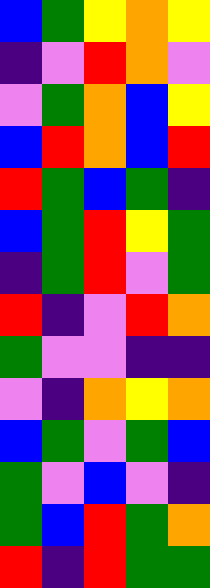[["blue", "green", "yellow", "orange", "yellow"], ["indigo", "violet", "red", "orange", "violet"], ["violet", "green", "orange", "blue", "yellow"], ["blue", "red", "orange", "blue", "red"], ["red", "green", "blue", "green", "indigo"], ["blue", "green", "red", "yellow", "green"], ["indigo", "green", "red", "violet", "green"], ["red", "indigo", "violet", "red", "orange"], ["green", "violet", "violet", "indigo", "indigo"], ["violet", "indigo", "orange", "yellow", "orange"], ["blue", "green", "violet", "green", "blue"], ["green", "violet", "blue", "violet", "indigo"], ["green", "blue", "red", "green", "orange"], ["red", "indigo", "red", "green", "green"]]